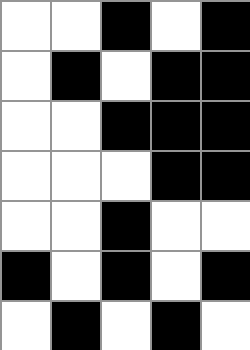[["white", "white", "black", "white", "black"], ["white", "black", "white", "black", "black"], ["white", "white", "black", "black", "black"], ["white", "white", "white", "black", "black"], ["white", "white", "black", "white", "white"], ["black", "white", "black", "white", "black"], ["white", "black", "white", "black", "white"]]